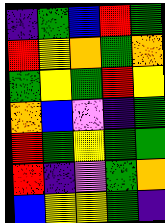[["indigo", "green", "blue", "red", "green"], ["red", "yellow", "orange", "green", "orange"], ["green", "yellow", "green", "red", "yellow"], ["orange", "blue", "violet", "indigo", "green"], ["red", "green", "yellow", "green", "green"], ["red", "indigo", "violet", "green", "orange"], ["blue", "yellow", "yellow", "green", "indigo"]]